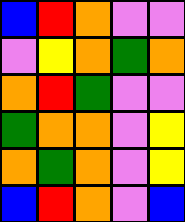[["blue", "red", "orange", "violet", "violet"], ["violet", "yellow", "orange", "green", "orange"], ["orange", "red", "green", "violet", "violet"], ["green", "orange", "orange", "violet", "yellow"], ["orange", "green", "orange", "violet", "yellow"], ["blue", "red", "orange", "violet", "blue"]]